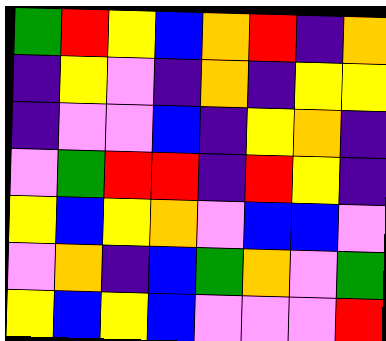[["green", "red", "yellow", "blue", "orange", "red", "indigo", "orange"], ["indigo", "yellow", "violet", "indigo", "orange", "indigo", "yellow", "yellow"], ["indigo", "violet", "violet", "blue", "indigo", "yellow", "orange", "indigo"], ["violet", "green", "red", "red", "indigo", "red", "yellow", "indigo"], ["yellow", "blue", "yellow", "orange", "violet", "blue", "blue", "violet"], ["violet", "orange", "indigo", "blue", "green", "orange", "violet", "green"], ["yellow", "blue", "yellow", "blue", "violet", "violet", "violet", "red"]]